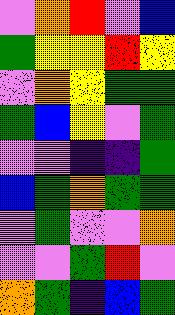[["violet", "orange", "red", "violet", "blue"], ["green", "yellow", "yellow", "red", "yellow"], ["violet", "orange", "yellow", "green", "green"], ["green", "blue", "yellow", "violet", "green"], ["violet", "violet", "indigo", "indigo", "green"], ["blue", "green", "orange", "green", "green"], ["violet", "green", "violet", "violet", "orange"], ["violet", "violet", "green", "red", "violet"], ["orange", "green", "indigo", "blue", "green"]]